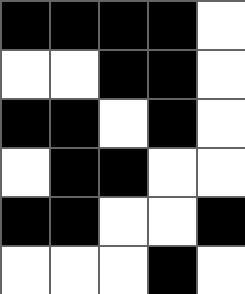[["black", "black", "black", "black", "white"], ["white", "white", "black", "black", "white"], ["black", "black", "white", "black", "white"], ["white", "black", "black", "white", "white"], ["black", "black", "white", "white", "black"], ["white", "white", "white", "black", "white"]]